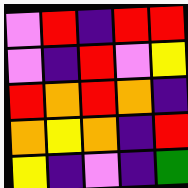[["violet", "red", "indigo", "red", "red"], ["violet", "indigo", "red", "violet", "yellow"], ["red", "orange", "red", "orange", "indigo"], ["orange", "yellow", "orange", "indigo", "red"], ["yellow", "indigo", "violet", "indigo", "green"]]